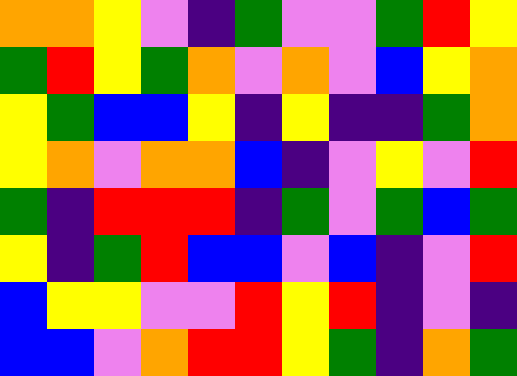[["orange", "orange", "yellow", "violet", "indigo", "green", "violet", "violet", "green", "red", "yellow"], ["green", "red", "yellow", "green", "orange", "violet", "orange", "violet", "blue", "yellow", "orange"], ["yellow", "green", "blue", "blue", "yellow", "indigo", "yellow", "indigo", "indigo", "green", "orange"], ["yellow", "orange", "violet", "orange", "orange", "blue", "indigo", "violet", "yellow", "violet", "red"], ["green", "indigo", "red", "red", "red", "indigo", "green", "violet", "green", "blue", "green"], ["yellow", "indigo", "green", "red", "blue", "blue", "violet", "blue", "indigo", "violet", "red"], ["blue", "yellow", "yellow", "violet", "violet", "red", "yellow", "red", "indigo", "violet", "indigo"], ["blue", "blue", "violet", "orange", "red", "red", "yellow", "green", "indigo", "orange", "green"]]